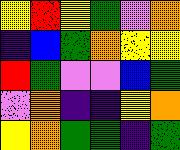[["yellow", "red", "yellow", "green", "violet", "orange"], ["indigo", "blue", "green", "orange", "yellow", "yellow"], ["red", "green", "violet", "violet", "blue", "green"], ["violet", "orange", "indigo", "indigo", "yellow", "orange"], ["yellow", "orange", "green", "green", "indigo", "green"]]